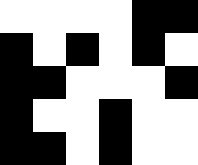[["white", "white", "white", "white", "black", "black"], ["black", "white", "black", "white", "black", "white"], ["black", "black", "white", "white", "white", "black"], ["black", "white", "white", "black", "white", "white"], ["black", "black", "white", "black", "white", "white"]]